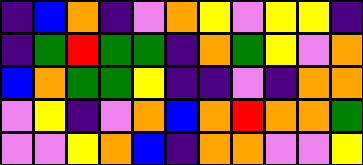[["indigo", "blue", "orange", "indigo", "violet", "orange", "yellow", "violet", "yellow", "yellow", "indigo"], ["indigo", "green", "red", "green", "green", "indigo", "orange", "green", "yellow", "violet", "orange"], ["blue", "orange", "green", "green", "yellow", "indigo", "indigo", "violet", "indigo", "orange", "orange"], ["violet", "yellow", "indigo", "violet", "orange", "blue", "orange", "red", "orange", "orange", "green"], ["violet", "violet", "yellow", "orange", "blue", "indigo", "orange", "orange", "violet", "violet", "yellow"]]